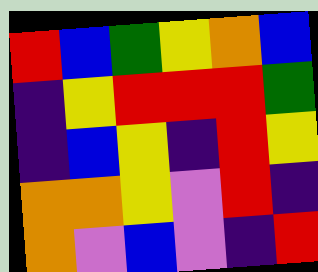[["red", "blue", "green", "yellow", "orange", "blue"], ["indigo", "yellow", "red", "red", "red", "green"], ["indigo", "blue", "yellow", "indigo", "red", "yellow"], ["orange", "orange", "yellow", "violet", "red", "indigo"], ["orange", "violet", "blue", "violet", "indigo", "red"]]